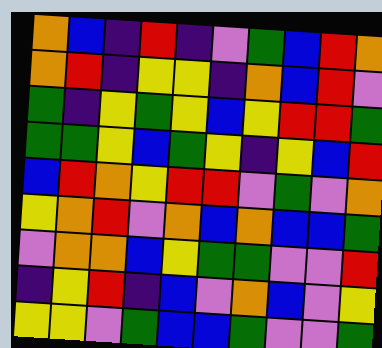[["orange", "blue", "indigo", "red", "indigo", "violet", "green", "blue", "red", "orange"], ["orange", "red", "indigo", "yellow", "yellow", "indigo", "orange", "blue", "red", "violet"], ["green", "indigo", "yellow", "green", "yellow", "blue", "yellow", "red", "red", "green"], ["green", "green", "yellow", "blue", "green", "yellow", "indigo", "yellow", "blue", "red"], ["blue", "red", "orange", "yellow", "red", "red", "violet", "green", "violet", "orange"], ["yellow", "orange", "red", "violet", "orange", "blue", "orange", "blue", "blue", "green"], ["violet", "orange", "orange", "blue", "yellow", "green", "green", "violet", "violet", "red"], ["indigo", "yellow", "red", "indigo", "blue", "violet", "orange", "blue", "violet", "yellow"], ["yellow", "yellow", "violet", "green", "blue", "blue", "green", "violet", "violet", "green"]]